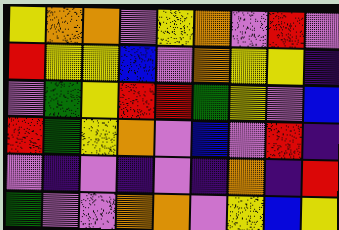[["yellow", "orange", "orange", "violet", "yellow", "orange", "violet", "red", "violet"], ["red", "yellow", "yellow", "blue", "violet", "orange", "yellow", "yellow", "indigo"], ["violet", "green", "yellow", "red", "red", "green", "yellow", "violet", "blue"], ["red", "green", "yellow", "orange", "violet", "blue", "violet", "red", "indigo"], ["violet", "indigo", "violet", "indigo", "violet", "indigo", "orange", "indigo", "red"], ["green", "violet", "violet", "orange", "orange", "violet", "yellow", "blue", "yellow"]]